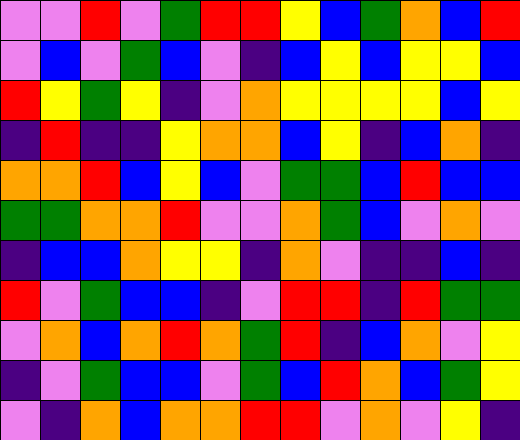[["violet", "violet", "red", "violet", "green", "red", "red", "yellow", "blue", "green", "orange", "blue", "red"], ["violet", "blue", "violet", "green", "blue", "violet", "indigo", "blue", "yellow", "blue", "yellow", "yellow", "blue"], ["red", "yellow", "green", "yellow", "indigo", "violet", "orange", "yellow", "yellow", "yellow", "yellow", "blue", "yellow"], ["indigo", "red", "indigo", "indigo", "yellow", "orange", "orange", "blue", "yellow", "indigo", "blue", "orange", "indigo"], ["orange", "orange", "red", "blue", "yellow", "blue", "violet", "green", "green", "blue", "red", "blue", "blue"], ["green", "green", "orange", "orange", "red", "violet", "violet", "orange", "green", "blue", "violet", "orange", "violet"], ["indigo", "blue", "blue", "orange", "yellow", "yellow", "indigo", "orange", "violet", "indigo", "indigo", "blue", "indigo"], ["red", "violet", "green", "blue", "blue", "indigo", "violet", "red", "red", "indigo", "red", "green", "green"], ["violet", "orange", "blue", "orange", "red", "orange", "green", "red", "indigo", "blue", "orange", "violet", "yellow"], ["indigo", "violet", "green", "blue", "blue", "violet", "green", "blue", "red", "orange", "blue", "green", "yellow"], ["violet", "indigo", "orange", "blue", "orange", "orange", "red", "red", "violet", "orange", "violet", "yellow", "indigo"]]